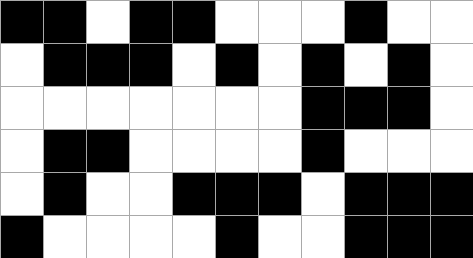[["black", "black", "white", "black", "black", "white", "white", "white", "black", "white", "white"], ["white", "black", "black", "black", "white", "black", "white", "black", "white", "black", "white"], ["white", "white", "white", "white", "white", "white", "white", "black", "black", "black", "white"], ["white", "black", "black", "white", "white", "white", "white", "black", "white", "white", "white"], ["white", "black", "white", "white", "black", "black", "black", "white", "black", "black", "black"], ["black", "white", "white", "white", "white", "black", "white", "white", "black", "black", "black"]]